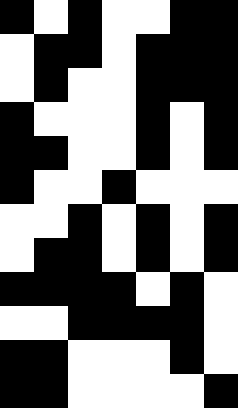[["black", "white", "black", "white", "white", "black", "black"], ["white", "black", "black", "white", "black", "black", "black"], ["white", "black", "white", "white", "black", "black", "black"], ["black", "white", "white", "white", "black", "white", "black"], ["black", "black", "white", "white", "black", "white", "black"], ["black", "white", "white", "black", "white", "white", "white"], ["white", "white", "black", "white", "black", "white", "black"], ["white", "black", "black", "white", "black", "white", "black"], ["black", "black", "black", "black", "white", "black", "white"], ["white", "white", "black", "black", "black", "black", "white"], ["black", "black", "white", "white", "white", "black", "white"], ["black", "black", "white", "white", "white", "white", "black"]]